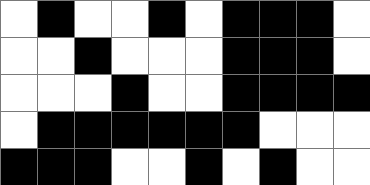[["white", "black", "white", "white", "black", "white", "black", "black", "black", "white"], ["white", "white", "black", "white", "white", "white", "black", "black", "black", "white"], ["white", "white", "white", "black", "white", "white", "black", "black", "black", "black"], ["white", "black", "black", "black", "black", "black", "black", "white", "white", "white"], ["black", "black", "black", "white", "white", "black", "white", "black", "white", "white"]]